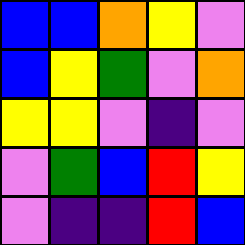[["blue", "blue", "orange", "yellow", "violet"], ["blue", "yellow", "green", "violet", "orange"], ["yellow", "yellow", "violet", "indigo", "violet"], ["violet", "green", "blue", "red", "yellow"], ["violet", "indigo", "indigo", "red", "blue"]]